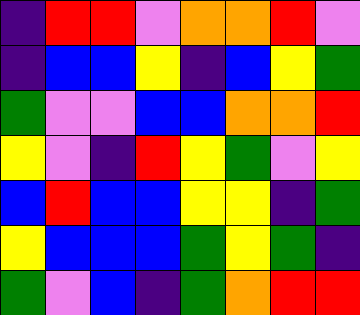[["indigo", "red", "red", "violet", "orange", "orange", "red", "violet"], ["indigo", "blue", "blue", "yellow", "indigo", "blue", "yellow", "green"], ["green", "violet", "violet", "blue", "blue", "orange", "orange", "red"], ["yellow", "violet", "indigo", "red", "yellow", "green", "violet", "yellow"], ["blue", "red", "blue", "blue", "yellow", "yellow", "indigo", "green"], ["yellow", "blue", "blue", "blue", "green", "yellow", "green", "indigo"], ["green", "violet", "blue", "indigo", "green", "orange", "red", "red"]]